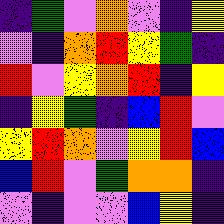[["indigo", "green", "violet", "orange", "violet", "indigo", "yellow"], ["violet", "indigo", "orange", "red", "yellow", "green", "indigo"], ["red", "violet", "yellow", "orange", "red", "indigo", "yellow"], ["indigo", "yellow", "green", "indigo", "blue", "red", "violet"], ["yellow", "red", "orange", "violet", "yellow", "red", "blue"], ["blue", "red", "violet", "green", "orange", "orange", "indigo"], ["violet", "indigo", "violet", "violet", "blue", "yellow", "indigo"]]